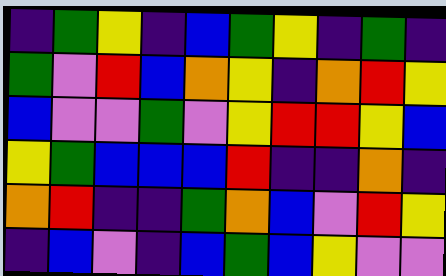[["indigo", "green", "yellow", "indigo", "blue", "green", "yellow", "indigo", "green", "indigo"], ["green", "violet", "red", "blue", "orange", "yellow", "indigo", "orange", "red", "yellow"], ["blue", "violet", "violet", "green", "violet", "yellow", "red", "red", "yellow", "blue"], ["yellow", "green", "blue", "blue", "blue", "red", "indigo", "indigo", "orange", "indigo"], ["orange", "red", "indigo", "indigo", "green", "orange", "blue", "violet", "red", "yellow"], ["indigo", "blue", "violet", "indigo", "blue", "green", "blue", "yellow", "violet", "violet"]]